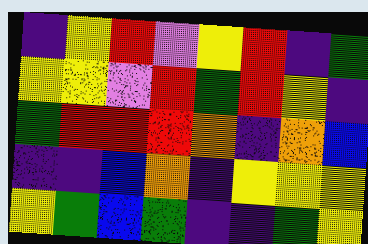[["indigo", "yellow", "red", "violet", "yellow", "red", "indigo", "green"], ["yellow", "yellow", "violet", "red", "green", "red", "yellow", "indigo"], ["green", "red", "red", "red", "orange", "indigo", "orange", "blue"], ["indigo", "indigo", "blue", "orange", "indigo", "yellow", "yellow", "yellow"], ["yellow", "green", "blue", "green", "indigo", "indigo", "green", "yellow"]]